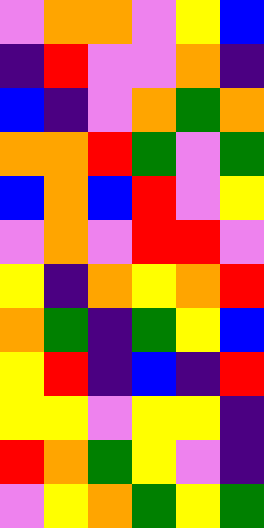[["violet", "orange", "orange", "violet", "yellow", "blue"], ["indigo", "red", "violet", "violet", "orange", "indigo"], ["blue", "indigo", "violet", "orange", "green", "orange"], ["orange", "orange", "red", "green", "violet", "green"], ["blue", "orange", "blue", "red", "violet", "yellow"], ["violet", "orange", "violet", "red", "red", "violet"], ["yellow", "indigo", "orange", "yellow", "orange", "red"], ["orange", "green", "indigo", "green", "yellow", "blue"], ["yellow", "red", "indigo", "blue", "indigo", "red"], ["yellow", "yellow", "violet", "yellow", "yellow", "indigo"], ["red", "orange", "green", "yellow", "violet", "indigo"], ["violet", "yellow", "orange", "green", "yellow", "green"]]